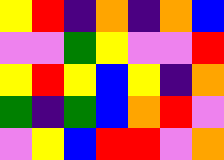[["yellow", "red", "indigo", "orange", "indigo", "orange", "blue"], ["violet", "violet", "green", "yellow", "violet", "violet", "red"], ["yellow", "red", "yellow", "blue", "yellow", "indigo", "orange"], ["green", "indigo", "green", "blue", "orange", "red", "violet"], ["violet", "yellow", "blue", "red", "red", "violet", "orange"]]